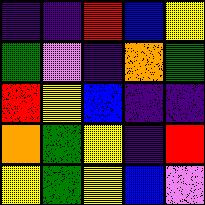[["indigo", "indigo", "red", "blue", "yellow"], ["green", "violet", "indigo", "orange", "green"], ["red", "yellow", "blue", "indigo", "indigo"], ["orange", "green", "yellow", "indigo", "red"], ["yellow", "green", "yellow", "blue", "violet"]]